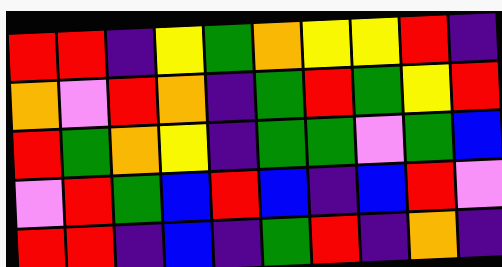[["red", "red", "indigo", "yellow", "green", "orange", "yellow", "yellow", "red", "indigo"], ["orange", "violet", "red", "orange", "indigo", "green", "red", "green", "yellow", "red"], ["red", "green", "orange", "yellow", "indigo", "green", "green", "violet", "green", "blue"], ["violet", "red", "green", "blue", "red", "blue", "indigo", "blue", "red", "violet"], ["red", "red", "indigo", "blue", "indigo", "green", "red", "indigo", "orange", "indigo"]]